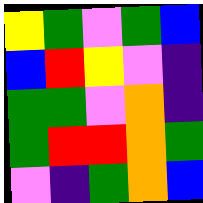[["yellow", "green", "violet", "green", "blue"], ["blue", "red", "yellow", "violet", "indigo"], ["green", "green", "violet", "orange", "indigo"], ["green", "red", "red", "orange", "green"], ["violet", "indigo", "green", "orange", "blue"]]